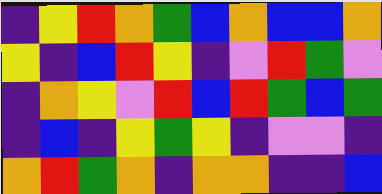[["indigo", "yellow", "red", "orange", "green", "blue", "orange", "blue", "blue", "orange"], ["yellow", "indigo", "blue", "red", "yellow", "indigo", "violet", "red", "green", "violet"], ["indigo", "orange", "yellow", "violet", "red", "blue", "red", "green", "blue", "green"], ["indigo", "blue", "indigo", "yellow", "green", "yellow", "indigo", "violet", "violet", "indigo"], ["orange", "red", "green", "orange", "indigo", "orange", "orange", "indigo", "indigo", "blue"]]